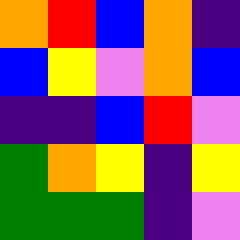[["orange", "red", "blue", "orange", "indigo"], ["blue", "yellow", "violet", "orange", "blue"], ["indigo", "indigo", "blue", "red", "violet"], ["green", "orange", "yellow", "indigo", "yellow"], ["green", "green", "green", "indigo", "violet"]]